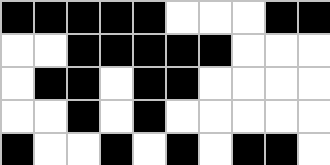[["black", "black", "black", "black", "black", "white", "white", "white", "black", "black"], ["white", "white", "black", "black", "black", "black", "black", "white", "white", "white"], ["white", "black", "black", "white", "black", "black", "white", "white", "white", "white"], ["white", "white", "black", "white", "black", "white", "white", "white", "white", "white"], ["black", "white", "white", "black", "white", "black", "white", "black", "black", "white"]]